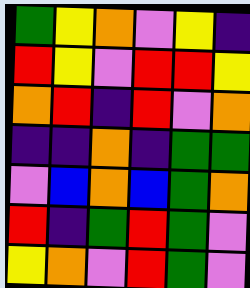[["green", "yellow", "orange", "violet", "yellow", "indigo"], ["red", "yellow", "violet", "red", "red", "yellow"], ["orange", "red", "indigo", "red", "violet", "orange"], ["indigo", "indigo", "orange", "indigo", "green", "green"], ["violet", "blue", "orange", "blue", "green", "orange"], ["red", "indigo", "green", "red", "green", "violet"], ["yellow", "orange", "violet", "red", "green", "violet"]]